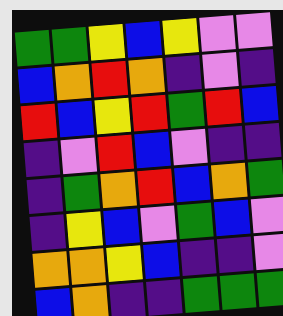[["green", "green", "yellow", "blue", "yellow", "violet", "violet"], ["blue", "orange", "red", "orange", "indigo", "violet", "indigo"], ["red", "blue", "yellow", "red", "green", "red", "blue"], ["indigo", "violet", "red", "blue", "violet", "indigo", "indigo"], ["indigo", "green", "orange", "red", "blue", "orange", "green"], ["indigo", "yellow", "blue", "violet", "green", "blue", "violet"], ["orange", "orange", "yellow", "blue", "indigo", "indigo", "violet"], ["blue", "orange", "indigo", "indigo", "green", "green", "green"]]